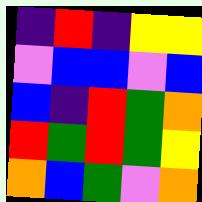[["indigo", "red", "indigo", "yellow", "yellow"], ["violet", "blue", "blue", "violet", "blue"], ["blue", "indigo", "red", "green", "orange"], ["red", "green", "red", "green", "yellow"], ["orange", "blue", "green", "violet", "orange"]]